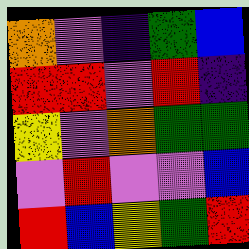[["orange", "violet", "indigo", "green", "blue"], ["red", "red", "violet", "red", "indigo"], ["yellow", "violet", "orange", "green", "green"], ["violet", "red", "violet", "violet", "blue"], ["red", "blue", "yellow", "green", "red"]]